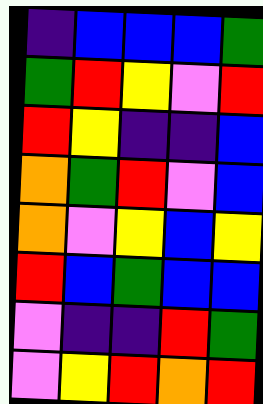[["indigo", "blue", "blue", "blue", "green"], ["green", "red", "yellow", "violet", "red"], ["red", "yellow", "indigo", "indigo", "blue"], ["orange", "green", "red", "violet", "blue"], ["orange", "violet", "yellow", "blue", "yellow"], ["red", "blue", "green", "blue", "blue"], ["violet", "indigo", "indigo", "red", "green"], ["violet", "yellow", "red", "orange", "red"]]